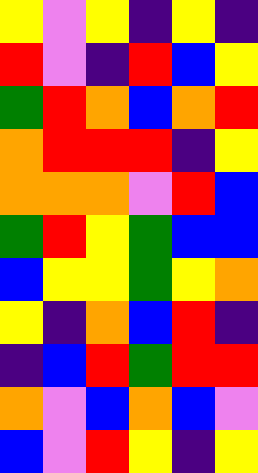[["yellow", "violet", "yellow", "indigo", "yellow", "indigo"], ["red", "violet", "indigo", "red", "blue", "yellow"], ["green", "red", "orange", "blue", "orange", "red"], ["orange", "red", "red", "red", "indigo", "yellow"], ["orange", "orange", "orange", "violet", "red", "blue"], ["green", "red", "yellow", "green", "blue", "blue"], ["blue", "yellow", "yellow", "green", "yellow", "orange"], ["yellow", "indigo", "orange", "blue", "red", "indigo"], ["indigo", "blue", "red", "green", "red", "red"], ["orange", "violet", "blue", "orange", "blue", "violet"], ["blue", "violet", "red", "yellow", "indigo", "yellow"]]